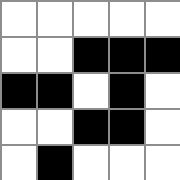[["white", "white", "white", "white", "white"], ["white", "white", "black", "black", "black"], ["black", "black", "white", "black", "white"], ["white", "white", "black", "black", "white"], ["white", "black", "white", "white", "white"]]